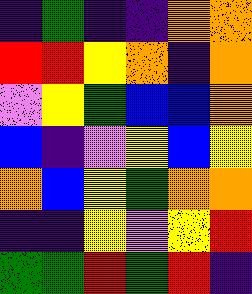[["indigo", "green", "indigo", "indigo", "orange", "orange"], ["red", "red", "yellow", "orange", "indigo", "orange"], ["violet", "yellow", "green", "blue", "blue", "orange"], ["blue", "indigo", "violet", "yellow", "blue", "yellow"], ["orange", "blue", "yellow", "green", "orange", "orange"], ["indigo", "indigo", "yellow", "violet", "yellow", "red"], ["green", "green", "red", "green", "red", "indigo"]]